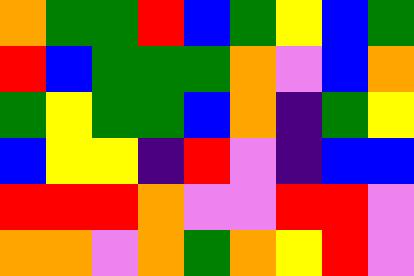[["orange", "green", "green", "red", "blue", "green", "yellow", "blue", "green"], ["red", "blue", "green", "green", "green", "orange", "violet", "blue", "orange"], ["green", "yellow", "green", "green", "blue", "orange", "indigo", "green", "yellow"], ["blue", "yellow", "yellow", "indigo", "red", "violet", "indigo", "blue", "blue"], ["red", "red", "red", "orange", "violet", "violet", "red", "red", "violet"], ["orange", "orange", "violet", "orange", "green", "orange", "yellow", "red", "violet"]]